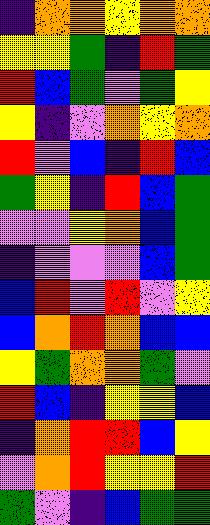[["indigo", "orange", "orange", "yellow", "orange", "orange"], ["yellow", "yellow", "green", "indigo", "red", "green"], ["red", "blue", "green", "violet", "green", "yellow"], ["yellow", "indigo", "violet", "orange", "yellow", "orange"], ["red", "violet", "blue", "indigo", "red", "blue"], ["green", "yellow", "indigo", "red", "blue", "green"], ["violet", "violet", "yellow", "orange", "blue", "green"], ["indigo", "violet", "violet", "violet", "blue", "green"], ["blue", "red", "violet", "red", "violet", "yellow"], ["blue", "orange", "red", "orange", "blue", "blue"], ["yellow", "green", "orange", "orange", "green", "violet"], ["red", "blue", "indigo", "yellow", "yellow", "blue"], ["indigo", "orange", "red", "red", "blue", "yellow"], ["violet", "orange", "red", "yellow", "yellow", "red"], ["green", "violet", "indigo", "blue", "green", "green"]]